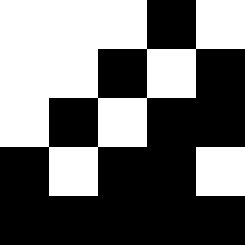[["white", "white", "white", "black", "white"], ["white", "white", "black", "white", "black"], ["white", "black", "white", "black", "black"], ["black", "white", "black", "black", "white"], ["black", "black", "black", "black", "black"]]